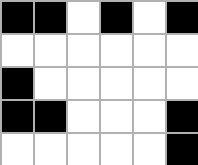[["black", "black", "white", "black", "white", "black"], ["white", "white", "white", "white", "white", "white"], ["black", "white", "white", "white", "white", "white"], ["black", "black", "white", "white", "white", "black"], ["white", "white", "white", "white", "white", "black"]]